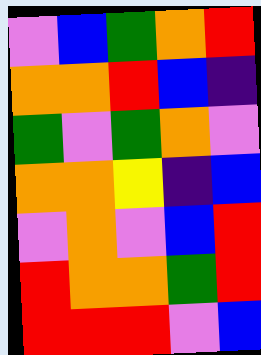[["violet", "blue", "green", "orange", "red"], ["orange", "orange", "red", "blue", "indigo"], ["green", "violet", "green", "orange", "violet"], ["orange", "orange", "yellow", "indigo", "blue"], ["violet", "orange", "violet", "blue", "red"], ["red", "orange", "orange", "green", "red"], ["red", "red", "red", "violet", "blue"]]